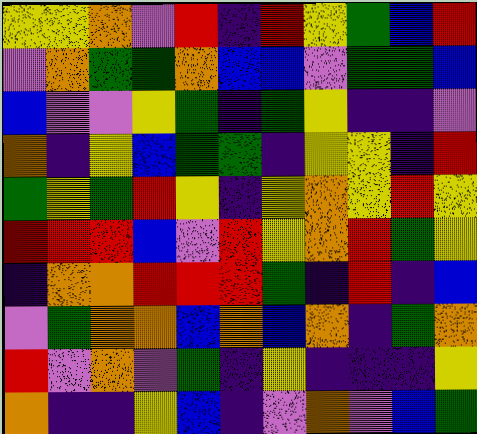[["yellow", "yellow", "orange", "violet", "red", "indigo", "red", "yellow", "green", "blue", "red"], ["violet", "orange", "green", "green", "orange", "blue", "blue", "violet", "green", "green", "blue"], ["blue", "violet", "violet", "yellow", "green", "indigo", "green", "yellow", "indigo", "indigo", "violet"], ["orange", "indigo", "yellow", "blue", "green", "green", "indigo", "yellow", "yellow", "indigo", "red"], ["green", "yellow", "green", "red", "yellow", "indigo", "yellow", "orange", "yellow", "red", "yellow"], ["red", "red", "red", "blue", "violet", "red", "yellow", "orange", "red", "green", "yellow"], ["indigo", "orange", "orange", "red", "red", "red", "green", "indigo", "red", "indigo", "blue"], ["violet", "green", "orange", "orange", "blue", "orange", "blue", "orange", "indigo", "green", "orange"], ["red", "violet", "orange", "violet", "green", "indigo", "yellow", "indigo", "indigo", "indigo", "yellow"], ["orange", "indigo", "indigo", "yellow", "blue", "indigo", "violet", "orange", "violet", "blue", "green"]]